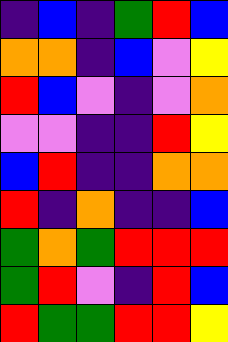[["indigo", "blue", "indigo", "green", "red", "blue"], ["orange", "orange", "indigo", "blue", "violet", "yellow"], ["red", "blue", "violet", "indigo", "violet", "orange"], ["violet", "violet", "indigo", "indigo", "red", "yellow"], ["blue", "red", "indigo", "indigo", "orange", "orange"], ["red", "indigo", "orange", "indigo", "indigo", "blue"], ["green", "orange", "green", "red", "red", "red"], ["green", "red", "violet", "indigo", "red", "blue"], ["red", "green", "green", "red", "red", "yellow"]]